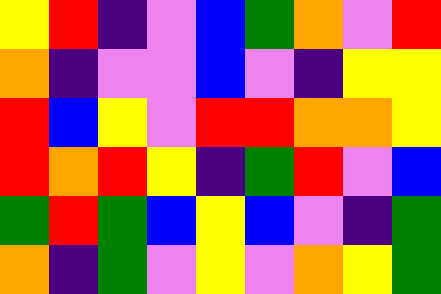[["yellow", "red", "indigo", "violet", "blue", "green", "orange", "violet", "red"], ["orange", "indigo", "violet", "violet", "blue", "violet", "indigo", "yellow", "yellow"], ["red", "blue", "yellow", "violet", "red", "red", "orange", "orange", "yellow"], ["red", "orange", "red", "yellow", "indigo", "green", "red", "violet", "blue"], ["green", "red", "green", "blue", "yellow", "blue", "violet", "indigo", "green"], ["orange", "indigo", "green", "violet", "yellow", "violet", "orange", "yellow", "green"]]